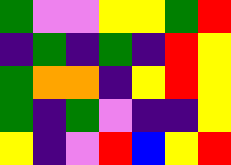[["green", "violet", "violet", "yellow", "yellow", "green", "red"], ["indigo", "green", "indigo", "green", "indigo", "red", "yellow"], ["green", "orange", "orange", "indigo", "yellow", "red", "yellow"], ["green", "indigo", "green", "violet", "indigo", "indigo", "yellow"], ["yellow", "indigo", "violet", "red", "blue", "yellow", "red"]]